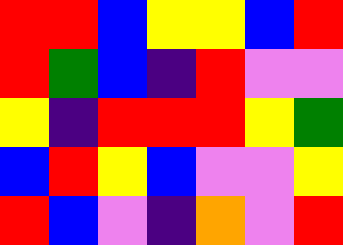[["red", "red", "blue", "yellow", "yellow", "blue", "red"], ["red", "green", "blue", "indigo", "red", "violet", "violet"], ["yellow", "indigo", "red", "red", "red", "yellow", "green"], ["blue", "red", "yellow", "blue", "violet", "violet", "yellow"], ["red", "blue", "violet", "indigo", "orange", "violet", "red"]]